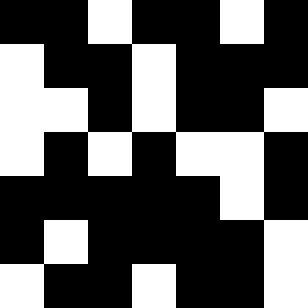[["black", "black", "white", "black", "black", "white", "black"], ["white", "black", "black", "white", "black", "black", "black"], ["white", "white", "black", "white", "black", "black", "white"], ["white", "black", "white", "black", "white", "white", "black"], ["black", "black", "black", "black", "black", "white", "black"], ["black", "white", "black", "black", "black", "black", "white"], ["white", "black", "black", "white", "black", "black", "white"]]